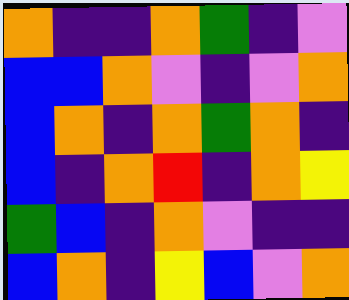[["orange", "indigo", "indigo", "orange", "green", "indigo", "violet"], ["blue", "blue", "orange", "violet", "indigo", "violet", "orange"], ["blue", "orange", "indigo", "orange", "green", "orange", "indigo"], ["blue", "indigo", "orange", "red", "indigo", "orange", "yellow"], ["green", "blue", "indigo", "orange", "violet", "indigo", "indigo"], ["blue", "orange", "indigo", "yellow", "blue", "violet", "orange"]]